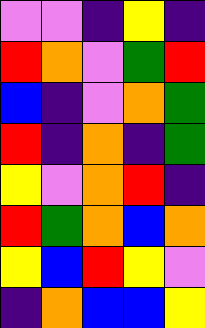[["violet", "violet", "indigo", "yellow", "indigo"], ["red", "orange", "violet", "green", "red"], ["blue", "indigo", "violet", "orange", "green"], ["red", "indigo", "orange", "indigo", "green"], ["yellow", "violet", "orange", "red", "indigo"], ["red", "green", "orange", "blue", "orange"], ["yellow", "blue", "red", "yellow", "violet"], ["indigo", "orange", "blue", "blue", "yellow"]]